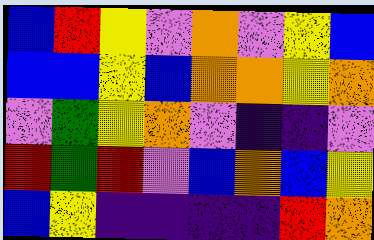[["blue", "red", "yellow", "violet", "orange", "violet", "yellow", "blue"], ["blue", "blue", "yellow", "blue", "orange", "orange", "yellow", "orange"], ["violet", "green", "yellow", "orange", "violet", "indigo", "indigo", "violet"], ["red", "green", "red", "violet", "blue", "orange", "blue", "yellow"], ["blue", "yellow", "indigo", "indigo", "indigo", "indigo", "red", "orange"]]